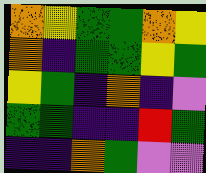[["orange", "yellow", "green", "green", "orange", "yellow"], ["orange", "indigo", "green", "green", "yellow", "green"], ["yellow", "green", "indigo", "orange", "indigo", "violet"], ["green", "green", "indigo", "indigo", "red", "green"], ["indigo", "indigo", "orange", "green", "violet", "violet"]]